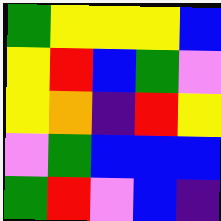[["green", "yellow", "yellow", "yellow", "blue"], ["yellow", "red", "blue", "green", "violet"], ["yellow", "orange", "indigo", "red", "yellow"], ["violet", "green", "blue", "blue", "blue"], ["green", "red", "violet", "blue", "indigo"]]